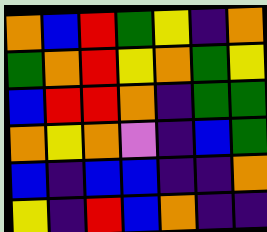[["orange", "blue", "red", "green", "yellow", "indigo", "orange"], ["green", "orange", "red", "yellow", "orange", "green", "yellow"], ["blue", "red", "red", "orange", "indigo", "green", "green"], ["orange", "yellow", "orange", "violet", "indigo", "blue", "green"], ["blue", "indigo", "blue", "blue", "indigo", "indigo", "orange"], ["yellow", "indigo", "red", "blue", "orange", "indigo", "indigo"]]